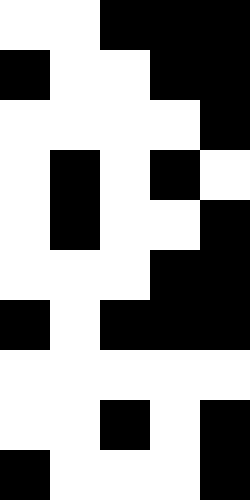[["white", "white", "black", "black", "black"], ["black", "white", "white", "black", "black"], ["white", "white", "white", "white", "black"], ["white", "black", "white", "black", "white"], ["white", "black", "white", "white", "black"], ["white", "white", "white", "black", "black"], ["black", "white", "black", "black", "black"], ["white", "white", "white", "white", "white"], ["white", "white", "black", "white", "black"], ["black", "white", "white", "white", "black"]]